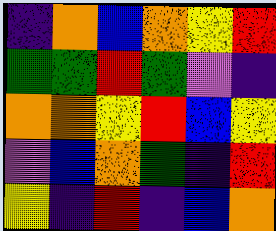[["indigo", "orange", "blue", "orange", "yellow", "red"], ["green", "green", "red", "green", "violet", "indigo"], ["orange", "orange", "yellow", "red", "blue", "yellow"], ["violet", "blue", "orange", "green", "indigo", "red"], ["yellow", "indigo", "red", "indigo", "blue", "orange"]]